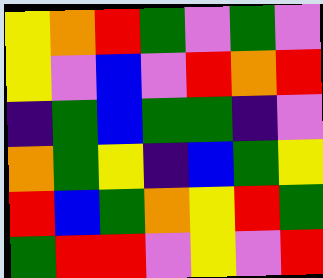[["yellow", "orange", "red", "green", "violet", "green", "violet"], ["yellow", "violet", "blue", "violet", "red", "orange", "red"], ["indigo", "green", "blue", "green", "green", "indigo", "violet"], ["orange", "green", "yellow", "indigo", "blue", "green", "yellow"], ["red", "blue", "green", "orange", "yellow", "red", "green"], ["green", "red", "red", "violet", "yellow", "violet", "red"]]